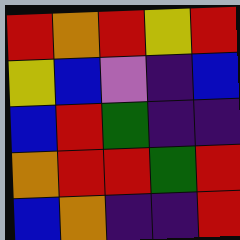[["red", "orange", "red", "yellow", "red"], ["yellow", "blue", "violet", "indigo", "blue"], ["blue", "red", "green", "indigo", "indigo"], ["orange", "red", "red", "green", "red"], ["blue", "orange", "indigo", "indigo", "red"]]